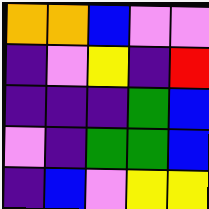[["orange", "orange", "blue", "violet", "violet"], ["indigo", "violet", "yellow", "indigo", "red"], ["indigo", "indigo", "indigo", "green", "blue"], ["violet", "indigo", "green", "green", "blue"], ["indigo", "blue", "violet", "yellow", "yellow"]]